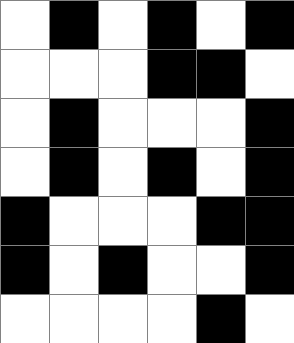[["white", "black", "white", "black", "white", "black"], ["white", "white", "white", "black", "black", "white"], ["white", "black", "white", "white", "white", "black"], ["white", "black", "white", "black", "white", "black"], ["black", "white", "white", "white", "black", "black"], ["black", "white", "black", "white", "white", "black"], ["white", "white", "white", "white", "black", "white"]]